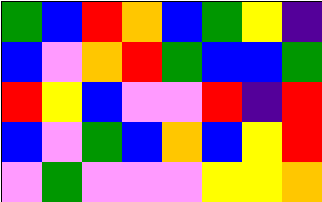[["green", "blue", "red", "orange", "blue", "green", "yellow", "indigo"], ["blue", "violet", "orange", "red", "green", "blue", "blue", "green"], ["red", "yellow", "blue", "violet", "violet", "red", "indigo", "red"], ["blue", "violet", "green", "blue", "orange", "blue", "yellow", "red"], ["violet", "green", "violet", "violet", "violet", "yellow", "yellow", "orange"]]